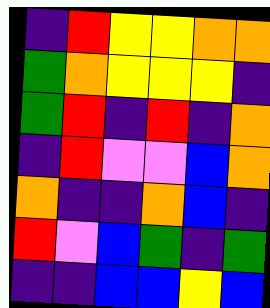[["indigo", "red", "yellow", "yellow", "orange", "orange"], ["green", "orange", "yellow", "yellow", "yellow", "indigo"], ["green", "red", "indigo", "red", "indigo", "orange"], ["indigo", "red", "violet", "violet", "blue", "orange"], ["orange", "indigo", "indigo", "orange", "blue", "indigo"], ["red", "violet", "blue", "green", "indigo", "green"], ["indigo", "indigo", "blue", "blue", "yellow", "blue"]]